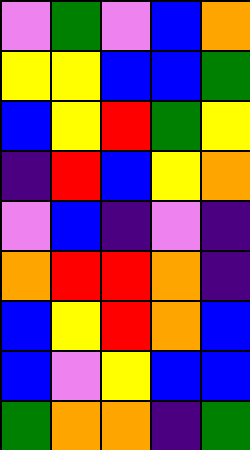[["violet", "green", "violet", "blue", "orange"], ["yellow", "yellow", "blue", "blue", "green"], ["blue", "yellow", "red", "green", "yellow"], ["indigo", "red", "blue", "yellow", "orange"], ["violet", "blue", "indigo", "violet", "indigo"], ["orange", "red", "red", "orange", "indigo"], ["blue", "yellow", "red", "orange", "blue"], ["blue", "violet", "yellow", "blue", "blue"], ["green", "orange", "orange", "indigo", "green"]]